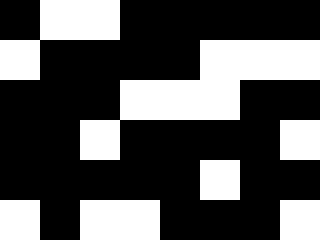[["black", "white", "white", "black", "black", "black", "black", "black"], ["white", "black", "black", "black", "black", "white", "white", "white"], ["black", "black", "black", "white", "white", "white", "black", "black"], ["black", "black", "white", "black", "black", "black", "black", "white"], ["black", "black", "black", "black", "black", "white", "black", "black"], ["white", "black", "white", "white", "black", "black", "black", "white"]]